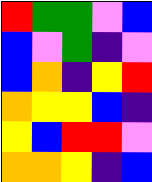[["red", "green", "green", "violet", "blue"], ["blue", "violet", "green", "indigo", "violet"], ["blue", "orange", "indigo", "yellow", "red"], ["orange", "yellow", "yellow", "blue", "indigo"], ["yellow", "blue", "red", "red", "violet"], ["orange", "orange", "yellow", "indigo", "blue"]]